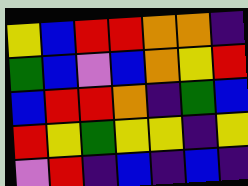[["yellow", "blue", "red", "red", "orange", "orange", "indigo"], ["green", "blue", "violet", "blue", "orange", "yellow", "red"], ["blue", "red", "red", "orange", "indigo", "green", "blue"], ["red", "yellow", "green", "yellow", "yellow", "indigo", "yellow"], ["violet", "red", "indigo", "blue", "indigo", "blue", "indigo"]]